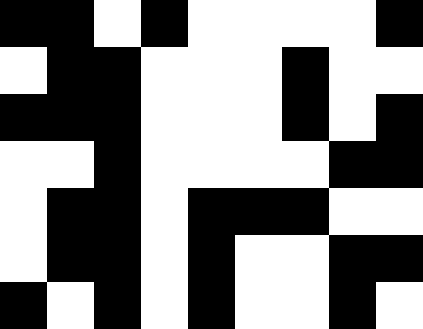[["black", "black", "white", "black", "white", "white", "white", "white", "black"], ["white", "black", "black", "white", "white", "white", "black", "white", "white"], ["black", "black", "black", "white", "white", "white", "black", "white", "black"], ["white", "white", "black", "white", "white", "white", "white", "black", "black"], ["white", "black", "black", "white", "black", "black", "black", "white", "white"], ["white", "black", "black", "white", "black", "white", "white", "black", "black"], ["black", "white", "black", "white", "black", "white", "white", "black", "white"]]